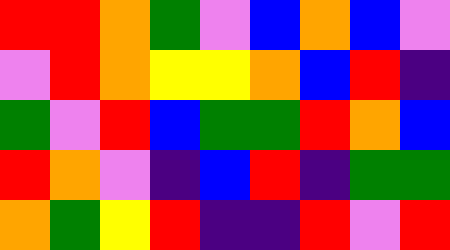[["red", "red", "orange", "green", "violet", "blue", "orange", "blue", "violet"], ["violet", "red", "orange", "yellow", "yellow", "orange", "blue", "red", "indigo"], ["green", "violet", "red", "blue", "green", "green", "red", "orange", "blue"], ["red", "orange", "violet", "indigo", "blue", "red", "indigo", "green", "green"], ["orange", "green", "yellow", "red", "indigo", "indigo", "red", "violet", "red"]]